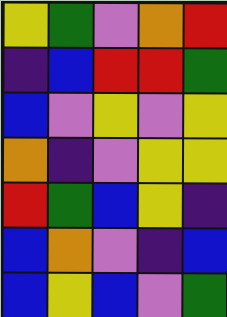[["yellow", "green", "violet", "orange", "red"], ["indigo", "blue", "red", "red", "green"], ["blue", "violet", "yellow", "violet", "yellow"], ["orange", "indigo", "violet", "yellow", "yellow"], ["red", "green", "blue", "yellow", "indigo"], ["blue", "orange", "violet", "indigo", "blue"], ["blue", "yellow", "blue", "violet", "green"]]